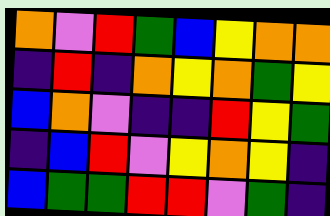[["orange", "violet", "red", "green", "blue", "yellow", "orange", "orange"], ["indigo", "red", "indigo", "orange", "yellow", "orange", "green", "yellow"], ["blue", "orange", "violet", "indigo", "indigo", "red", "yellow", "green"], ["indigo", "blue", "red", "violet", "yellow", "orange", "yellow", "indigo"], ["blue", "green", "green", "red", "red", "violet", "green", "indigo"]]